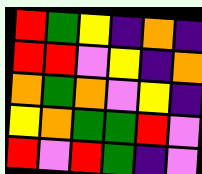[["red", "green", "yellow", "indigo", "orange", "indigo"], ["red", "red", "violet", "yellow", "indigo", "orange"], ["orange", "green", "orange", "violet", "yellow", "indigo"], ["yellow", "orange", "green", "green", "red", "violet"], ["red", "violet", "red", "green", "indigo", "violet"]]